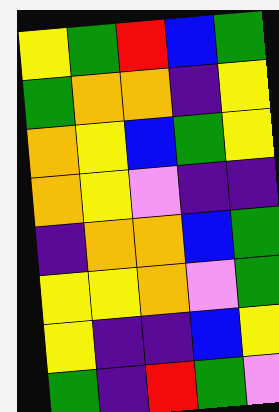[["yellow", "green", "red", "blue", "green"], ["green", "orange", "orange", "indigo", "yellow"], ["orange", "yellow", "blue", "green", "yellow"], ["orange", "yellow", "violet", "indigo", "indigo"], ["indigo", "orange", "orange", "blue", "green"], ["yellow", "yellow", "orange", "violet", "green"], ["yellow", "indigo", "indigo", "blue", "yellow"], ["green", "indigo", "red", "green", "violet"]]